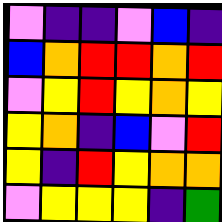[["violet", "indigo", "indigo", "violet", "blue", "indigo"], ["blue", "orange", "red", "red", "orange", "red"], ["violet", "yellow", "red", "yellow", "orange", "yellow"], ["yellow", "orange", "indigo", "blue", "violet", "red"], ["yellow", "indigo", "red", "yellow", "orange", "orange"], ["violet", "yellow", "yellow", "yellow", "indigo", "green"]]